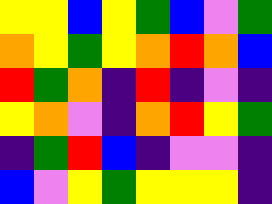[["yellow", "yellow", "blue", "yellow", "green", "blue", "violet", "green"], ["orange", "yellow", "green", "yellow", "orange", "red", "orange", "blue"], ["red", "green", "orange", "indigo", "red", "indigo", "violet", "indigo"], ["yellow", "orange", "violet", "indigo", "orange", "red", "yellow", "green"], ["indigo", "green", "red", "blue", "indigo", "violet", "violet", "indigo"], ["blue", "violet", "yellow", "green", "yellow", "yellow", "yellow", "indigo"]]